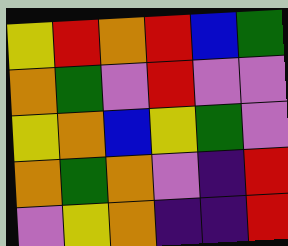[["yellow", "red", "orange", "red", "blue", "green"], ["orange", "green", "violet", "red", "violet", "violet"], ["yellow", "orange", "blue", "yellow", "green", "violet"], ["orange", "green", "orange", "violet", "indigo", "red"], ["violet", "yellow", "orange", "indigo", "indigo", "red"]]